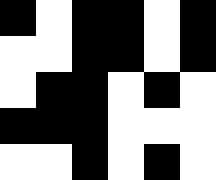[["black", "white", "black", "black", "white", "black"], ["white", "white", "black", "black", "white", "black"], ["white", "black", "black", "white", "black", "white"], ["black", "black", "black", "white", "white", "white"], ["white", "white", "black", "white", "black", "white"]]